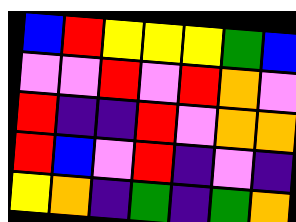[["blue", "red", "yellow", "yellow", "yellow", "green", "blue"], ["violet", "violet", "red", "violet", "red", "orange", "violet"], ["red", "indigo", "indigo", "red", "violet", "orange", "orange"], ["red", "blue", "violet", "red", "indigo", "violet", "indigo"], ["yellow", "orange", "indigo", "green", "indigo", "green", "orange"]]